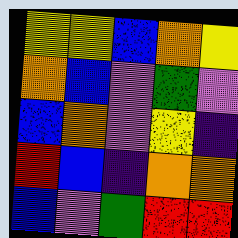[["yellow", "yellow", "blue", "orange", "yellow"], ["orange", "blue", "violet", "green", "violet"], ["blue", "orange", "violet", "yellow", "indigo"], ["red", "blue", "indigo", "orange", "orange"], ["blue", "violet", "green", "red", "red"]]